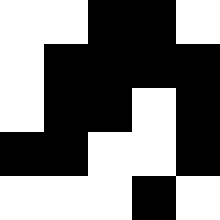[["white", "white", "black", "black", "white"], ["white", "black", "black", "black", "black"], ["white", "black", "black", "white", "black"], ["black", "black", "white", "white", "black"], ["white", "white", "white", "black", "white"]]